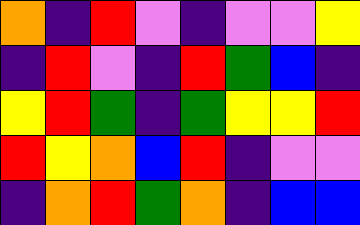[["orange", "indigo", "red", "violet", "indigo", "violet", "violet", "yellow"], ["indigo", "red", "violet", "indigo", "red", "green", "blue", "indigo"], ["yellow", "red", "green", "indigo", "green", "yellow", "yellow", "red"], ["red", "yellow", "orange", "blue", "red", "indigo", "violet", "violet"], ["indigo", "orange", "red", "green", "orange", "indigo", "blue", "blue"]]